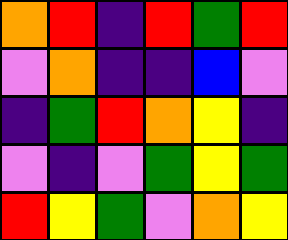[["orange", "red", "indigo", "red", "green", "red"], ["violet", "orange", "indigo", "indigo", "blue", "violet"], ["indigo", "green", "red", "orange", "yellow", "indigo"], ["violet", "indigo", "violet", "green", "yellow", "green"], ["red", "yellow", "green", "violet", "orange", "yellow"]]